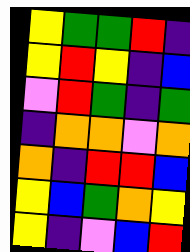[["yellow", "green", "green", "red", "indigo"], ["yellow", "red", "yellow", "indigo", "blue"], ["violet", "red", "green", "indigo", "green"], ["indigo", "orange", "orange", "violet", "orange"], ["orange", "indigo", "red", "red", "blue"], ["yellow", "blue", "green", "orange", "yellow"], ["yellow", "indigo", "violet", "blue", "red"]]